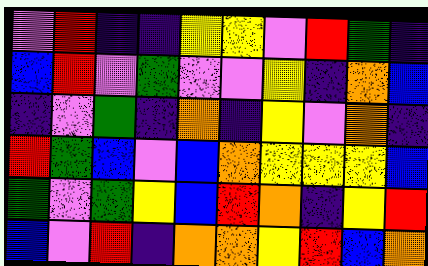[["violet", "red", "indigo", "indigo", "yellow", "yellow", "violet", "red", "green", "indigo"], ["blue", "red", "violet", "green", "violet", "violet", "yellow", "indigo", "orange", "blue"], ["indigo", "violet", "green", "indigo", "orange", "indigo", "yellow", "violet", "orange", "indigo"], ["red", "green", "blue", "violet", "blue", "orange", "yellow", "yellow", "yellow", "blue"], ["green", "violet", "green", "yellow", "blue", "red", "orange", "indigo", "yellow", "red"], ["blue", "violet", "red", "indigo", "orange", "orange", "yellow", "red", "blue", "orange"]]